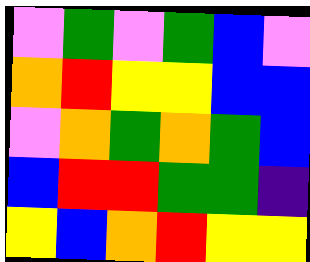[["violet", "green", "violet", "green", "blue", "violet"], ["orange", "red", "yellow", "yellow", "blue", "blue"], ["violet", "orange", "green", "orange", "green", "blue"], ["blue", "red", "red", "green", "green", "indigo"], ["yellow", "blue", "orange", "red", "yellow", "yellow"]]